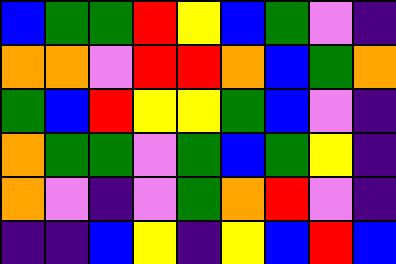[["blue", "green", "green", "red", "yellow", "blue", "green", "violet", "indigo"], ["orange", "orange", "violet", "red", "red", "orange", "blue", "green", "orange"], ["green", "blue", "red", "yellow", "yellow", "green", "blue", "violet", "indigo"], ["orange", "green", "green", "violet", "green", "blue", "green", "yellow", "indigo"], ["orange", "violet", "indigo", "violet", "green", "orange", "red", "violet", "indigo"], ["indigo", "indigo", "blue", "yellow", "indigo", "yellow", "blue", "red", "blue"]]